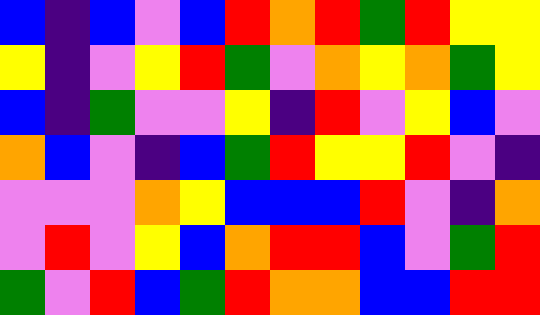[["blue", "indigo", "blue", "violet", "blue", "red", "orange", "red", "green", "red", "yellow", "yellow"], ["yellow", "indigo", "violet", "yellow", "red", "green", "violet", "orange", "yellow", "orange", "green", "yellow"], ["blue", "indigo", "green", "violet", "violet", "yellow", "indigo", "red", "violet", "yellow", "blue", "violet"], ["orange", "blue", "violet", "indigo", "blue", "green", "red", "yellow", "yellow", "red", "violet", "indigo"], ["violet", "violet", "violet", "orange", "yellow", "blue", "blue", "blue", "red", "violet", "indigo", "orange"], ["violet", "red", "violet", "yellow", "blue", "orange", "red", "red", "blue", "violet", "green", "red"], ["green", "violet", "red", "blue", "green", "red", "orange", "orange", "blue", "blue", "red", "red"]]